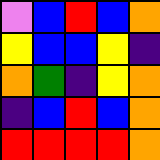[["violet", "blue", "red", "blue", "orange"], ["yellow", "blue", "blue", "yellow", "indigo"], ["orange", "green", "indigo", "yellow", "orange"], ["indigo", "blue", "red", "blue", "orange"], ["red", "red", "red", "red", "orange"]]